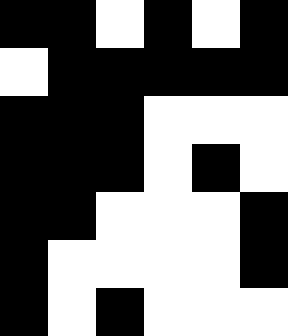[["black", "black", "white", "black", "white", "black"], ["white", "black", "black", "black", "black", "black"], ["black", "black", "black", "white", "white", "white"], ["black", "black", "black", "white", "black", "white"], ["black", "black", "white", "white", "white", "black"], ["black", "white", "white", "white", "white", "black"], ["black", "white", "black", "white", "white", "white"]]